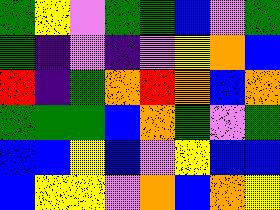[["green", "yellow", "violet", "green", "green", "blue", "violet", "green"], ["green", "indigo", "violet", "indigo", "violet", "yellow", "orange", "blue"], ["red", "indigo", "green", "orange", "red", "orange", "blue", "orange"], ["green", "green", "green", "blue", "orange", "green", "violet", "green"], ["blue", "blue", "yellow", "blue", "violet", "yellow", "blue", "blue"], ["blue", "yellow", "yellow", "violet", "orange", "blue", "orange", "yellow"]]